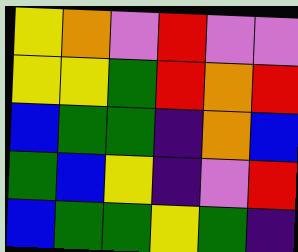[["yellow", "orange", "violet", "red", "violet", "violet"], ["yellow", "yellow", "green", "red", "orange", "red"], ["blue", "green", "green", "indigo", "orange", "blue"], ["green", "blue", "yellow", "indigo", "violet", "red"], ["blue", "green", "green", "yellow", "green", "indigo"]]